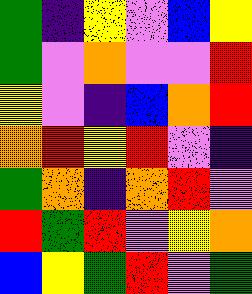[["green", "indigo", "yellow", "violet", "blue", "yellow"], ["green", "violet", "orange", "violet", "violet", "red"], ["yellow", "violet", "indigo", "blue", "orange", "red"], ["orange", "red", "yellow", "red", "violet", "indigo"], ["green", "orange", "indigo", "orange", "red", "violet"], ["red", "green", "red", "violet", "yellow", "orange"], ["blue", "yellow", "green", "red", "violet", "green"]]